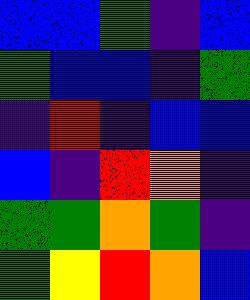[["blue", "blue", "green", "indigo", "blue"], ["green", "blue", "blue", "indigo", "green"], ["indigo", "red", "indigo", "blue", "blue"], ["blue", "indigo", "red", "orange", "indigo"], ["green", "green", "orange", "green", "indigo"], ["green", "yellow", "red", "orange", "blue"]]